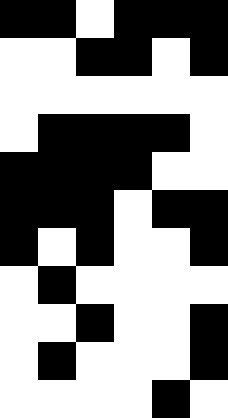[["black", "black", "white", "black", "black", "black"], ["white", "white", "black", "black", "white", "black"], ["white", "white", "white", "white", "white", "white"], ["white", "black", "black", "black", "black", "white"], ["black", "black", "black", "black", "white", "white"], ["black", "black", "black", "white", "black", "black"], ["black", "white", "black", "white", "white", "black"], ["white", "black", "white", "white", "white", "white"], ["white", "white", "black", "white", "white", "black"], ["white", "black", "white", "white", "white", "black"], ["white", "white", "white", "white", "black", "white"]]